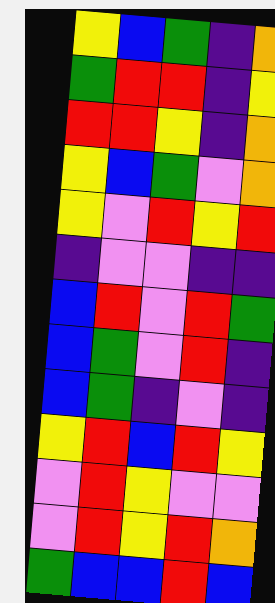[["yellow", "blue", "green", "indigo", "orange"], ["green", "red", "red", "indigo", "yellow"], ["red", "red", "yellow", "indigo", "orange"], ["yellow", "blue", "green", "violet", "orange"], ["yellow", "violet", "red", "yellow", "red"], ["indigo", "violet", "violet", "indigo", "indigo"], ["blue", "red", "violet", "red", "green"], ["blue", "green", "violet", "red", "indigo"], ["blue", "green", "indigo", "violet", "indigo"], ["yellow", "red", "blue", "red", "yellow"], ["violet", "red", "yellow", "violet", "violet"], ["violet", "red", "yellow", "red", "orange"], ["green", "blue", "blue", "red", "blue"]]